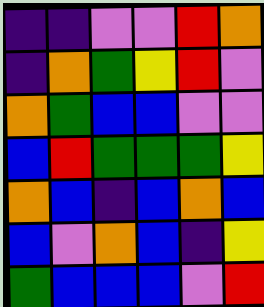[["indigo", "indigo", "violet", "violet", "red", "orange"], ["indigo", "orange", "green", "yellow", "red", "violet"], ["orange", "green", "blue", "blue", "violet", "violet"], ["blue", "red", "green", "green", "green", "yellow"], ["orange", "blue", "indigo", "blue", "orange", "blue"], ["blue", "violet", "orange", "blue", "indigo", "yellow"], ["green", "blue", "blue", "blue", "violet", "red"]]